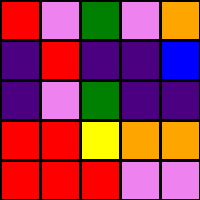[["red", "violet", "green", "violet", "orange"], ["indigo", "red", "indigo", "indigo", "blue"], ["indigo", "violet", "green", "indigo", "indigo"], ["red", "red", "yellow", "orange", "orange"], ["red", "red", "red", "violet", "violet"]]